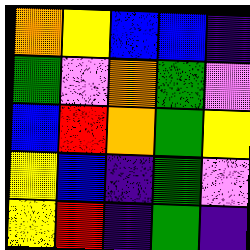[["orange", "yellow", "blue", "blue", "indigo"], ["green", "violet", "orange", "green", "violet"], ["blue", "red", "orange", "green", "yellow"], ["yellow", "blue", "indigo", "green", "violet"], ["yellow", "red", "indigo", "green", "indigo"]]